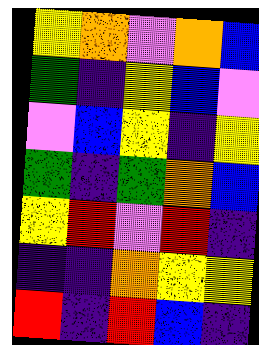[["yellow", "orange", "violet", "orange", "blue"], ["green", "indigo", "yellow", "blue", "violet"], ["violet", "blue", "yellow", "indigo", "yellow"], ["green", "indigo", "green", "orange", "blue"], ["yellow", "red", "violet", "red", "indigo"], ["indigo", "indigo", "orange", "yellow", "yellow"], ["red", "indigo", "red", "blue", "indigo"]]